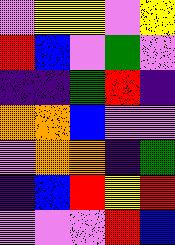[["violet", "yellow", "yellow", "violet", "yellow"], ["red", "blue", "violet", "green", "violet"], ["indigo", "indigo", "green", "red", "indigo"], ["orange", "orange", "blue", "violet", "violet"], ["violet", "orange", "orange", "indigo", "green"], ["indigo", "blue", "red", "yellow", "red"], ["violet", "violet", "violet", "red", "blue"]]